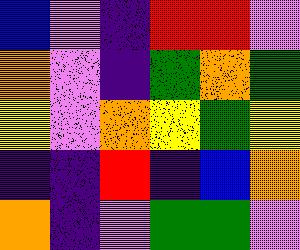[["blue", "violet", "indigo", "red", "red", "violet"], ["orange", "violet", "indigo", "green", "orange", "green"], ["yellow", "violet", "orange", "yellow", "green", "yellow"], ["indigo", "indigo", "red", "indigo", "blue", "orange"], ["orange", "indigo", "violet", "green", "green", "violet"]]